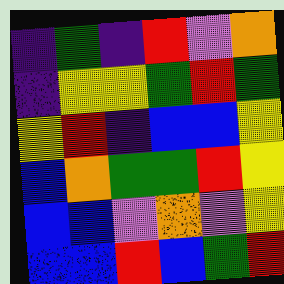[["indigo", "green", "indigo", "red", "violet", "orange"], ["indigo", "yellow", "yellow", "green", "red", "green"], ["yellow", "red", "indigo", "blue", "blue", "yellow"], ["blue", "orange", "green", "green", "red", "yellow"], ["blue", "blue", "violet", "orange", "violet", "yellow"], ["blue", "blue", "red", "blue", "green", "red"]]